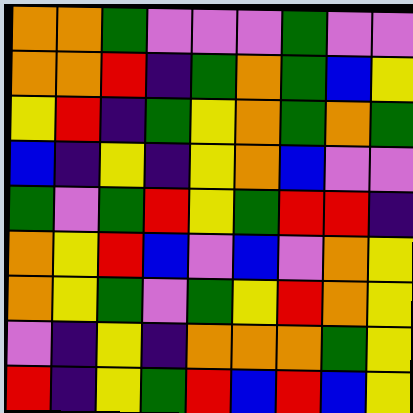[["orange", "orange", "green", "violet", "violet", "violet", "green", "violet", "violet"], ["orange", "orange", "red", "indigo", "green", "orange", "green", "blue", "yellow"], ["yellow", "red", "indigo", "green", "yellow", "orange", "green", "orange", "green"], ["blue", "indigo", "yellow", "indigo", "yellow", "orange", "blue", "violet", "violet"], ["green", "violet", "green", "red", "yellow", "green", "red", "red", "indigo"], ["orange", "yellow", "red", "blue", "violet", "blue", "violet", "orange", "yellow"], ["orange", "yellow", "green", "violet", "green", "yellow", "red", "orange", "yellow"], ["violet", "indigo", "yellow", "indigo", "orange", "orange", "orange", "green", "yellow"], ["red", "indigo", "yellow", "green", "red", "blue", "red", "blue", "yellow"]]